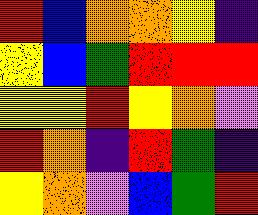[["red", "blue", "orange", "orange", "yellow", "indigo"], ["yellow", "blue", "green", "red", "red", "red"], ["yellow", "yellow", "red", "yellow", "orange", "violet"], ["red", "orange", "indigo", "red", "green", "indigo"], ["yellow", "orange", "violet", "blue", "green", "red"]]